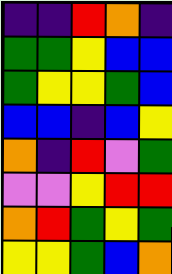[["indigo", "indigo", "red", "orange", "indigo"], ["green", "green", "yellow", "blue", "blue"], ["green", "yellow", "yellow", "green", "blue"], ["blue", "blue", "indigo", "blue", "yellow"], ["orange", "indigo", "red", "violet", "green"], ["violet", "violet", "yellow", "red", "red"], ["orange", "red", "green", "yellow", "green"], ["yellow", "yellow", "green", "blue", "orange"]]